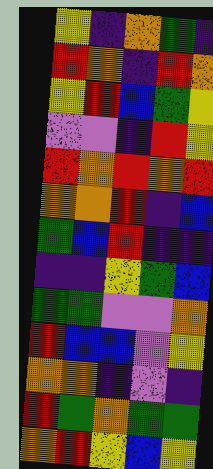[["yellow", "indigo", "orange", "green", "indigo"], ["red", "orange", "indigo", "red", "orange"], ["yellow", "red", "blue", "green", "yellow"], ["violet", "violet", "indigo", "red", "yellow"], ["red", "orange", "red", "orange", "red"], ["orange", "orange", "red", "indigo", "blue"], ["green", "blue", "red", "indigo", "indigo"], ["indigo", "indigo", "yellow", "green", "blue"], ["green", "green", "violet", "violet", "orange"], ["red", "blue", "blue", "violet", "yellow"], ["orange", "orange", "indigo", "violet", "indigo"], ["red", "green", "orange", "green", "green"], ["orange", "red", "yellow", "blue", "yellow"]]